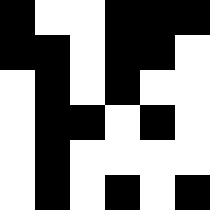[["black", "white", "white", "black", "black", "black"], ["black", "black", "white", "black", "black", "white"], ["white", "black", "white", "black", "white", "white"], ["white", "black", "black", "white", "black", "white"], ["white", "black", "white", "white", "white", "white"], ["white", "black", "white", "black", "white", "black"]]